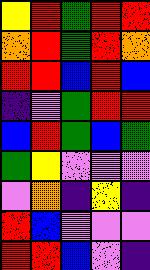[["yellow", "red", "green", "red", "red"], ["orange", "red", "green", "red", "orange"], ["red", "red", "blue", "red", "blue"], ["indigo", "violet", "green", "red", "red"], ["blue", "red", "green", "blue", "green"], ["green", "yellow", "violet", "violet", "violet"], ["violet", "orange", "indigo", "yellow", "indigo"], ["red", "blue", "violet", "violet", "violet"], ["red", "red", "blue", "violet", "indigo"]]